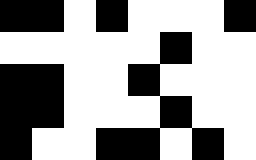[["black", "black", "white", "black", "white", "white", "white", "black"], ["white", "white", "white", "white", "white", "black", "white", "white"], ["black", "black", "white", "white", "black", "white", "white", "white"], ["black", "black", "white", "white", "white", "black", "white", "white"], ["black", "white", "white", "black", "black", "white", "black", "white"]]